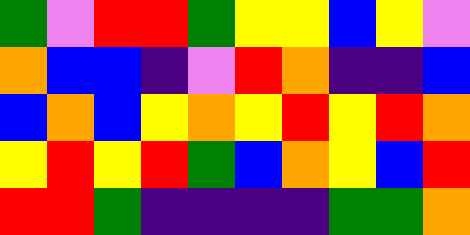[["green", "violet", "red", "red", "green", "yellow", "yellow", "blue", "yellow", "violet"], ["orange", "blue", "blue", "indigo", "violet", "red", "orange", "indigo", "indigo", "blue"], ["blue", "orange", "blue", "yellow", "orange", "yellow", "red", "yellow", "red", "orange"], ["yellow", "red", "yellow", "red", "green", "blue", "orange", "yellow", "blue", "red"], ["red", "red", "green", "indigo", "indigo", "indigo", "indigo", "green", "green", "orange"]]